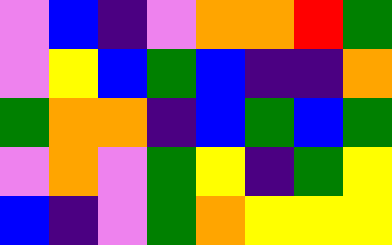[["violet", "blue", "indigo", "violet", "orange", "orange", "red", "green"], ["violet", "yellow", "blue", "green", "blue", "indigo", "indigo", "orange"], ["green", "orange", "orange", "indigo", "blue", "green", "blue", "green"], ["violet", "orange", "violet", "green", "yellow", "indigo", "green", "yellow"], ["blue", "indigo", "violet", "green", "orange", "yellow", "yellow", "yellow"]]